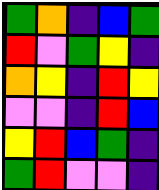[["green", "orange", "indigo", "blue", "green"], ["red", "violet", "green", "yellow", "indigo"], ["orange", "yellow", "indigo", "red", "yellow"], ["violet", "violet", "indigo", "red", "blue"], ["yellow", "red", "blue", "green", "indigo"], ["green", "red", "violet", "violet", "indigo"]]